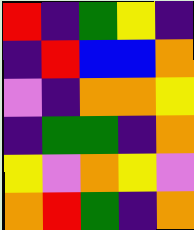[["red", "indigo", "green", "yellow", "indigo"], ["indigo", "red", "blue", "blue", "orange"], ["violet", "indigo", "orange", "orange", "yellow"], ["indigo", "green", "green", "indigo", "orange"], ["yellow", "violet", "orange", "yellow", "violet"], ["orange", "red", "green", "indigo", "orange"]]